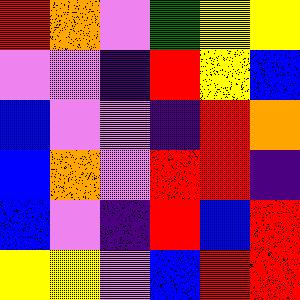[["red", "orange", "violet", "green", "yellow", "yellow"], ["violet", "violet", "indigo", "red", "yellow", "blue"], ["blue", "violet", "violet", "indigo", "red", "orange"], ["blue", "orange", "violet", "red", "red", "indigo"], ["blue", "violet", "indigo", "red", "blue", "red"], ["yellow", "yellow", "violet", "blue", "red", "red"]]